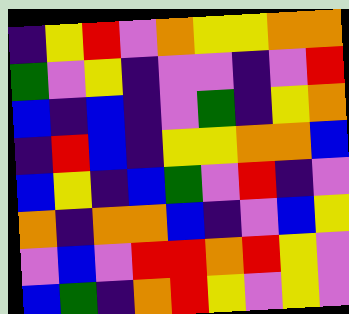[["indigo", "yellow", "red", "violet", "orange", "yellow", "yellow", "orange", "orange"], ["green", "violet", "yellow", "indigo", "violet", "violet", "indigo", "violet", "red"], ["blue", "indigo", "blue", "indigo", "violet", "green", "indigo", "yellow", "orange"], ["indigo", "red", "blue", "indigo", "yellow", "yellow", "orange", "orange", "blue"], ["blue", "yellow", "indigo", "blue", "green", "violet", "red", "indigo", "violet"], ["orange", "indigo", "orange", "orange", "blue", "indigo", "violet", "blue", "yellow"], ["violet", "blue", "violet", "red", "red", "orange", "red", "yellow", "violet"], ["blue", "green", "indigo", "orange", "red", "yellow", "violet", "yellow", "violet"]]